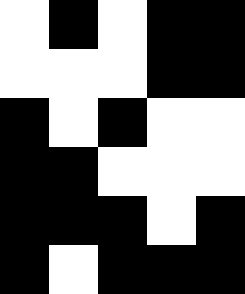[["white", "black", "white", "black", "black"], ["white", "white", "white", "black", "black"], ["black", "white", "black", "white", "white"], ["black", "black", "white", "white", "white"], ["black", "black", "black", "white", "black"], ["black", "white", "black", "black", "black"]]